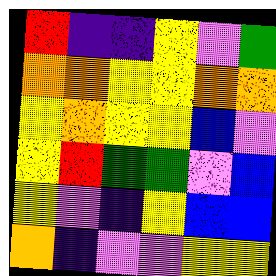[["red", "indigo", "indigo", "yellow", "violet", "green"], ["orange", "orange", "yellow", "yellow", "orange", "orange"], ["yellow", "orange", "yellow", "yellow", "blue", "violet"], ["yellow", "red", "green", "green", "violet", "blue"], ["yellow", "violet", "indigo", "yellow", "blue", "blue"], ["orange", "indigo", "violet", "violet", "yellow", "yellow"]]